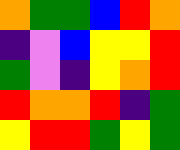[["orange", "green", "green", "blue", "red", "orange"], ["indigo", "violet", "blue", "yellow", "yellow", "red"], ["green", "violet", "indigo", "yellow", "orange", "red"], ["red", "orange", "orange", "red", "indigo", "green"], ["yellow", "red", "red", "green", "yellow", "green"]]